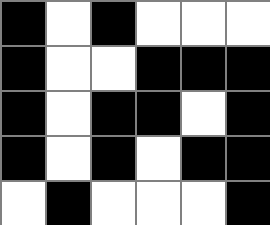[["black", "white", "black", "white", "white", "white"], ["black", "white", "white", "black", "black", "black"], ["black", "white", "black", "black", "white", "black"], ["black", "white", "black", "white", "black", "black"], ["white", "black", "white", "white", "white", "black"]]